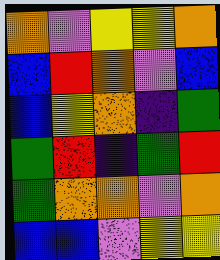[["orange", "violet", "yellow", "yellow", "orange"], ["blue", "red", "orange", "violet", "blue"], ["blue", "yellow", "orange", "indigo", "green"], ["green", "red", "indigo", "green", "red"], ["green", "orange", "orange", "violet", "orange"], ["blue", "blue", "violet", "yellow", "yellow"]]